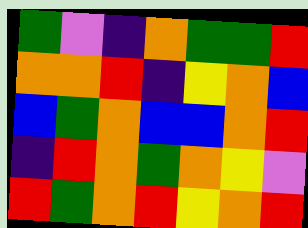[["green", "violet", "indigo", "orange", "green", "green", "red"], ["orange", "orange", "red", "indigo", "yellow", "orange", "blue"], ["blue", "green", "orange", "blue", "blue", "orange", "red"], ["indigo", "red", "orange", "green", "orange", "yellow", "violet"], ["red", "green", "orange", "red", "yellow", "orange", "red"]]